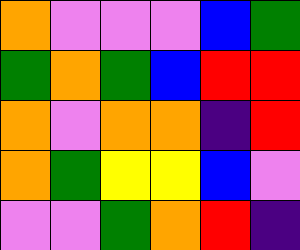[["orange", "violet", "violet", "violet", "blue", "green"], ["green", "orange", "green", "blue", "red", "red"], ["orange", "violet", "orange", "orange", "indigo", "red"], ["orange", "green", "yellow", "yellow", "blue", "violet"], ["violet", "violet", "green", "orange", "red", "indigo"]]